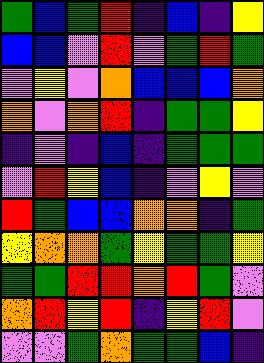[["green", "blue", "green", "red", "indigo", "blue", "indigo", "yellow"], ["blue", "blue", "violet", "red", "violet", "green", "red", "green"], ["violet", "yellow", "violet", "orange", "blue", "blue", "blue", "orange"], ["orange", "violet", "orange", "red", "indigo", "green", "green", "yellow"], ["indigo", "violet", "indigo", "blue", "indigo", "green", "green", "green"], ["violet", "red", "yellow", "blue", "indigo", "violet", "yellow", "violet"], ["red", "green", "blue", "blue", "orange", "orange", "indigo", "green"], ["yellow", "orange", "orange", "green", "yellow", "green", "green", "yellow"], ["green", "green", "red", "red", "orange", "red", "green", "violet"], ["orange", "red", "yellow", "red", "indigo", "yellow", "red", "violet"], ["violet", "violet", "green", "orange", "green", "green", "blue", "indigo"]]